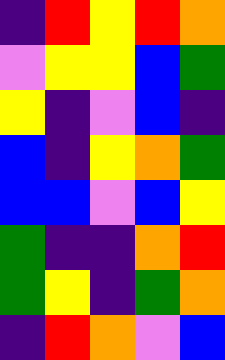[["indigo", "red", "yellow", "red", "orange"], ["violet", "yellow", "yellow", "blue", "green"], ["yellow", "indigo", "violet", "blue", "indigo"], ["blue", "indigo", "yellow", "orange", "green"], ["blue", "blue", "violet", "blue", "yellow"], ["green", "indigo", "indigo", "orange", "red"], ["green", "yellow", "indigo", "green", "orange"], ["indigo", "red", "orange", "violet", "blue"]]